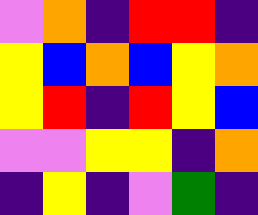[["violet", "orange", "indigo", "red", "red", "indigo"], ["yellow", "blue", "orange", "blue", "yellow", "orange"], ["yellow", "red", "indigo", "red", "yellow", "blue"], ["violet", "violet", "yellow", "yellow", "indigo", "orange"], ["indigo", "yellow", "indigo", "violet", "green", "indigo"]]